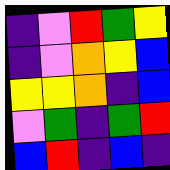[["indigo", "violet", "red", "green", "yellow"], ["indigo", "violet", "orange", "yellow", "blue"], ["yellow", "yellow", "orange", "indigo", "blue"], ["violet", "green", "indigo", "green", "red"], ["blue", "red", "indigo", "blue", "indigo"]]